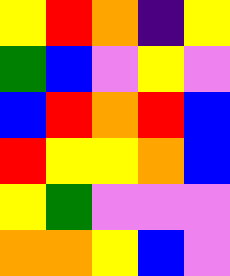[["yellow", "red", "orange", "indigo", "yellow"], ["green", "blue", "violet", "yellow", "violet"], ["blue", "red", "orange", "red", "blue"], ["red", "yellow", "yellow", "orange", "blue"], ["yellow", "green", "violet", "violet", "violet"], ["orange", "orange", "yellow", "blue", "violet"]]